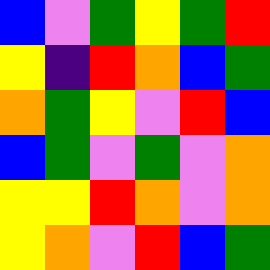[["blue", "violet", "green", "yellow", "green", "red"], ["yellow", "indigo", "red", "orange", "blue", "green"], ["orange", "green", "yellow", "violet", "red", "blue"], ["blue", "green", "violet", "green", "violet", "orange"], ["yellow", "yellow", "red", "orange", "violet", "orange"], ["yellow", "orange", "violet", "red", "blue", "green"]]